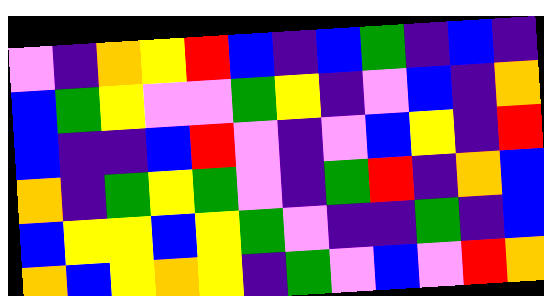[["violet", "indigo", "orange", "yellow", "red", "blue", "indigo", "blue", "green", "indigo", "blue", "indigo"], ["blue", "green", "yellow", "violet", "violet", "green", "yellow", "indigo", "violet", "blue", "indigo", "orange"], ["blue", "indigo", "indigo", "blue", "red", "violet", "indigo", "violet", "blue", "yellow", "indigo", "red"], ["orange", "indigo", "green", "yellow", "green", "violet", "indigo", "green", "red", "indigo", "orange", "blue"], ["blue", "yellow", "yellow", "blue", "yellow", "green", "violet", "indigo", "indigo", "green", "indigo", "blue"], ["orange", "blue", "yellow", "orange", "yellow", "indigo", "green", "violet", "blue", "violet", "red", "orange"]]